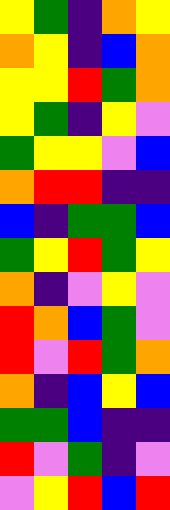[["yellow", "green", "indigo", "orange", "yellow"], ["orange", "yellow", "indigo", "blue", "orange"], ["yellow", "yellow", "red", "green", "orange"], ["yellow", "green", "indigo", "yellow", "violet"], ["green", "yellow", "yellow", "violet", "blue"], ["orange", "red", "red", "indigo", "indigo"], ["blue", "indigo", "green", "green", "blue"], ["green", "yellow", "red", "green", "yellow"], ["orange", "indigo", "violet", "yellow", "violet"], ["red", "orange", "blue", "green", "violet"], ["red", "violet", "red", "green", "orange"], ["orange", "indigo", "blue", "yellow", "blue"], ["green", "green", "blue", "indigo", "indigo"], ["red", "violet", "green", "indigo", "violet"], ["violet", "yellow", "red", "blue", "red"]]